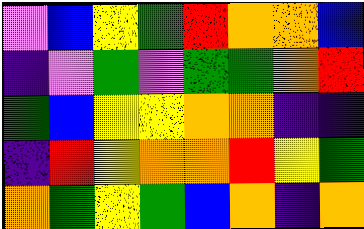[["violet", "blue", "yellow", "green", "red", "orange", "orange", "blue"], ["indigo", "violet", "green", "violet", "green", "green", "orange", "red"], ["green", "blue", "yellow", "yellow", "orange", "orange", "indigo", "indigo"], ["indigo", "red", "yellow", "orange", "orange", "red", "yellow", "green"], ["orange", "green", "yellow", "green", "blue", "orange", "indigo", "orange"]]